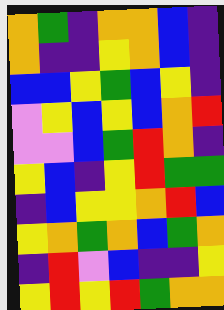[["orange", "green", "indigo", "orange", "orange", "blue", "indigo"], ["orange", "indigo", "indigo", "yellow", "orange", "blue", "indigo"], ["blue", "blue", "yellow", "green", "blue", "yellow", "indigo"], ["violet", "yellow", "blue", "yellow", "blue", "orange", "red"], ["violet", "violet", "blue", "green", "red", "orange", "indigo"], ["yellow", "blue", "indigo", "yellow", "red", "green", "green"], ["indigo", "blue", "yellow", "yellow", "orange", "red", "blue"], ["yellow", "orange", "green", "orange", "blue", "green", "orange"], ["indigo", "red", "violet", "blue", "indigo", "indigo", "yellow"], ["yellow", "red", "yellow", "red", "green", "orange", "orange"]]